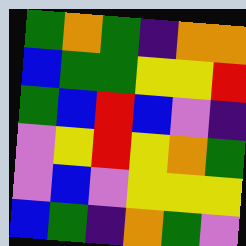[["green", "orange", "green", "indigo", "orange", "orange"], ["blue", "green", "green", "yellow", "yellow", "red"], ["green", "blue", "red", "blue", "violet", "indigo"], ["violet", "yellow", "red", "yellow", "orange", "green"], ["violet", "blue", "violet", "yellow", "yellow", "yellow"], ["blue", "green", "indigo", "orange", "green", "violet"]]